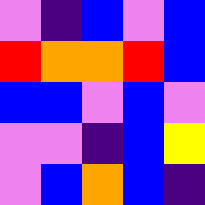[["violet", "indigo", "blue", "violet", "blue"], ["red", "orange", "orange", "red", "blue"], ["blue", "blue", "violet", "blue", "violet"], ["violet", "violet", "indigo", "blue", "yellow"], ["violet", "blue", "orange", "blue", "indigo"]]